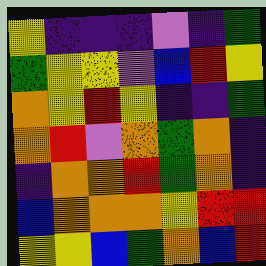[["yellow", "indigo", "indigo", "indigo", "violet", "indigo", "green"], ["green", "yellow", "yellow", "violet", "blue", "red", "yellow"], ["orange", "yellow", "red", "yellow", "indigo", "indigo", "green"], ["orange", "red", "violet", "orange", "green", "orange", "indigo"], ["indigo", "orange", "orange", "red", "green", "orange", "indigo"], ["blue", "orange", "orange", "orange", "yellow", "red", "red"], ["yellow", "yellow", "blue", "green", "orange", "blue", "red"]]